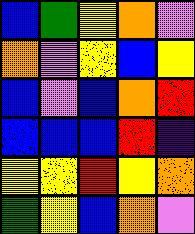[["blue", "green", "yellow", "orange", "violet"], ["orange", "violet", "yellow", "blue", "yellow"], ["blue", "violet", "blue", "orange", "red"], ["blue", "blue", "blue", "red", "indigo"], ["yellow", "yellow", "red", "yellow", "orange"], ["green", "yellow", "blue", "orange", "violet"]]